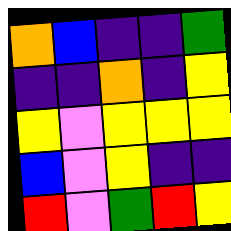[["orange", "blue", "indigo", "indigo", "green"], ["indigo", "indigo", "orange", "indigo", "yellow"], ["yellow", "violet", "yellow", "yellow", "yellow"], ["blue", "violet", "yellow", "indigo", "indigo"], ["red", "violet", "green", "red", "yellow"]]